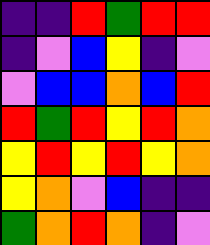[["indigo", "indigo", "red", "green", "red", "red"], ["indigo", "violet", "blue", "yellow", "indigo", "violet"], ["violet", "blue", "blue", "orange", "blue", "red"], ["red", "green", "red", "yellow", "red", "orange"], ["yellow", "red", "yellow", "red", "yellow", "orange"], ["yellow", "orange", "violet", "blue", "indigo", "indigo"], ["green", "orange", "red", "orange", "indigo", "violet"]]